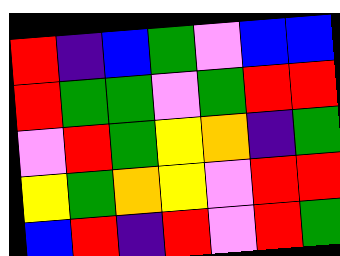[["red", "indigo", "blue", "green", "violet", "blue", "blue"], ["red", "green", "green", "violet", "green", "red", "red"], ["violet", "red", "green", "yellow", "orange", "indigo", "green"], ["yellow", "green", "orange", "yellow", "violet", "red", "red"], ["blue", "red", "indigo", "red", "violet", "red", "green"]]